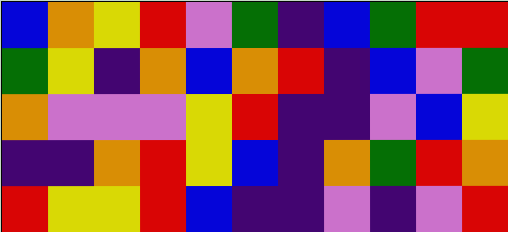[["blue", "orange", "yellow", "red", "violet", "green", "indigo", "blue", "green", "red", "red"], ["green", "yellow", "indigo", "orange", "blue", "orange", "red", "indigo", "blue", "violet", "green"], ["orange", "violet", "violet", "violet", "yellow", "red", "indigo", "indigo", "violet", "blue", "yellow"], ["indigo", "indigo", "orange", "red", "yellow", "blue", "indigo", "orange", "green", "red", "orange"], ["red", "yellow", "yellow", "red", "blue", "indigo", "indigo", "violet", "indigo", "violet", "red"]]